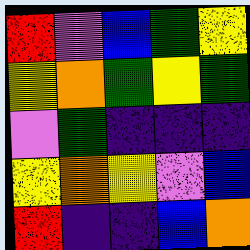[["red", "violet", "blue", "green", "yellow"], ["yellow", "orange", "green", "yellow", "green"], ["violet", "green", "indigo", "indigo", "indigo"], ["yellow", "orange", "yellow", "violet", "blue"], ["red", "indigo", "indigo", "blue", "orange"]]